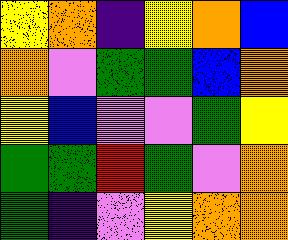[["yellow", "orange", "indigo", "yellow", "orange", "blue"], ["orange", "violet", "green", "green", "blue", "orange"], ["yellow", "blue", "violet", "violet", "green", "yellow"], ["green", "green", "red", "green", "violet", "orange"], ["green", "indigo", "violet", "yellow", "orange", "orange"]]